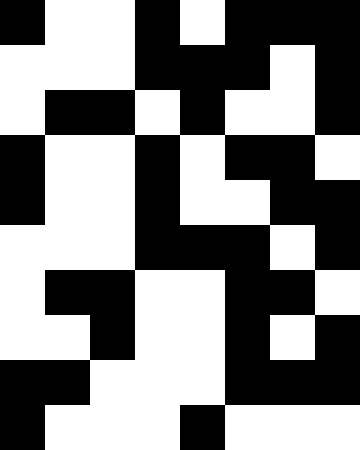[["black", "white", "white", "black", "white", "black", "black", "black"], ["white", "white", "white", "black", "black", "black", "white", "black"], ["white", "black", "black", "white", "black", "white", "white", "black"], ["black", "white", "white", "black", "white", "black", "black", "white"], ["black", "white", "white", "black", "white", "white", "black", "black"], ["white", "white", "white", "black", "black", "black", "white", "black"], ["white", "black", "black", "white", "white", "black", "black", "white"], ["white", "white", "black", "white", "white", "black", "white", "black"], ["black", "black", "white", "white", "white", "black", "black", "black"], ["black", "white", "white", "white", "black", "white", "white", "white"]]